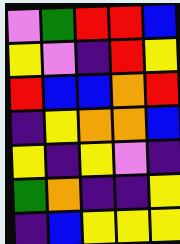[["violet", "green", "red", "red", "blue"], ["yellow", "violet", "indigo", "red", "yellow"], ["red", "blue", "blue", "orange", "red"], ["indigo", "yellow", "orange", "orange", "blue"], ["yellow", "indigo", "yellow", "violet", "indigo"], ["green", "orange", "indigo", "indigo", "yellow"], ["indigo", "blue", "yellow", "yellow", "yellow"]]